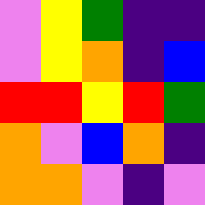[["violet", "yellow", "green", "indigo", "indigo"], ["violet", "yellow", "orange", "indigo", "blue"], ["red", "red", "yellow", "red", "green"], ["orange", "violet", "blue", "orange", "indigo"], ["orange", "orange", "violet", "indigo", "violet"]]